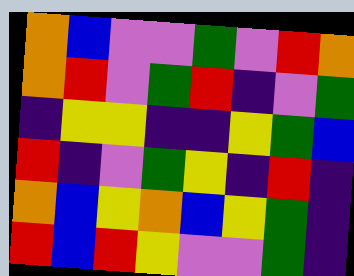[["orange", "blue", "violet", "violet", "green", "violet", "red", "orange"], ["orange", "red", "violet", "green", "red", "indigo", "violet", "green"], ["indigo", "yellow", "yellow", "indigo", "indigo", "yellow", "green", "blue"], ["red", "indigo", "violet", "green", "yellow", "indigo", "red", "indigo"], ["orange", "blue", "yellow", "orange", "blue", "yellow", "green", "indigo"], ["red", "blue", "red", "yellow", "violet", "violet", "green", "indigo"]]